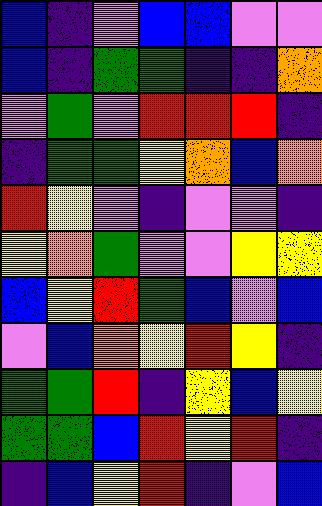[["blue", "indigo", "violet", "blue", "blue", "violet", "violet"], ["blue", "indigo", "green", "green", "indigo", "indigo", "orange"], ["violet", "green", "violet", "red", "red", "red", "indigo"], ["indigo", "green", "green", "yellow", "orange", "blue", "orange"], ["red", "yellow", "violet", "indigo", "violet", "violet", "indigo"], ["yellow", "orange", "green", "violet", "violet", "yellow", "yellow"], ["blue", "yellow", "red", "green", "blue", "violet", "blue"], ["violet", "blue", "orange", "yellow", "red", "yellow", "indigo"], ["green", "green", "red", "indigo", "yellow", "blue", "yellow"], ["green", "green", "blue", "red", "yellow", "red", "indigo"], ["indigo", "blue", "yellow", "red", "indigo", "violet", "blue"]]